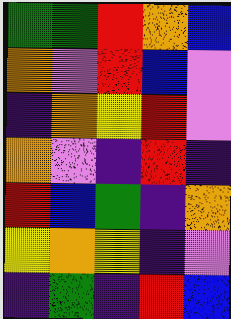[["green", "green", "red", "orange", "blue"], ["orange", "violet", "red", "blue", "violet"], ["indigo", "orange", "yellow", "red", "violet"], ["orange", "violet", "indigo", "red", "indigo"], ["red", "blue", "green", "indigo", "orange"], ["yellow", "orange", "yellow", "indigo", "violet"], ["indigo", "green", "indigo", "red", "blue"]]